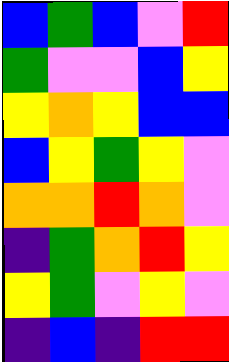[["blue", "green", "blue", "violet", "red"], ["green", "violet", "violet", "blue", "yellow"], ["yellow", "orange", "yellow", "blue", "blue"], ["blue", "yellow", "green", "yellow", "violet"], ["orange", "orange", "red", "orange", "violet"], ["indigo", "green", "orange", "red", "yellow"], ["yellow", "green", "violet", "yellow", "violet"], ["indigo", "blue", "indigo", "red", "red"]]